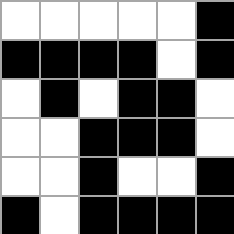[["white", "white", "white", "white", "white", "black"], ["black", "black", "black", "black", "white", "black"], ["white", "black", "white", "black", "black", "white"], ["white", "white", "black", "black", "black", "white"], ["white", "white", "black", "white", "white", "black"], ["black", "white", "black", "black", "black", "black"]]